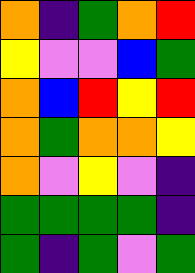[["orange", "indigo", "green", "orange", "red"], ["yellow", "violet", "violet", "blue", "green"], ["orange", "blue", "red", "yellow", "red"], ["orange", "green", "orange", "orange", "yellow"], ["orange", "violet", "yellow", "violet", "indigo"], ["green", "green", "green", "green", "indigo"], ["green", "indigo", "green", "violet", "green"]]